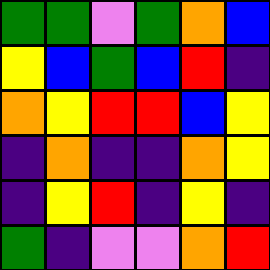[["green", "green", "violet", "green", "orange", "blue"], ["yellow", "blue", "green", "blue", "red", "indigo"], ["orange", "yellow", "red", "red", "blue", "yellow"], ["indigo", "orange", "indigo", "indigo", "orange", "yellow"], ["indigo", "yellow", "red", "indigo", "yellow", "indigo"], ["green", "indigo", "violet", "violet", "orange", "red"]]